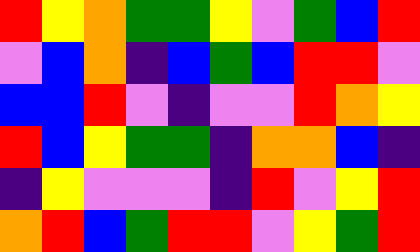[["red", "yellow", "orange", "green", "green", "yellow", "violet", "green", "blue", "red"], ["violet", "blue", "orange", "indigo", "blue", "green", "blue", "red", "red", "violet"], ["blue", "blue", "red", "violet", "indigo", "violet", "violet", "red", "orange", "yellow"], ["red", "blue", "yellow", "green", "green", "indigo", "orange", "orange", "blue", "indigo"], ["indigo", "yellow", "violet", "violet", "violet", "indigo", "red", "violet", "yellow", "red"], ["orange", "red", "blue", "green", "red", "red", "violet", "yellow", "green", "red"]]